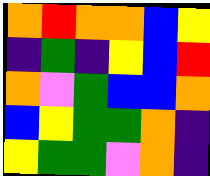[["orange", "red", "orange", "orange", "blue", "yellow"], ["indigo", "green", "indigo", "yellow", "blue", "red"], ["orange", "violet", "green", "blue", "blue", "orange"], ["blue", "yellow", "green", "green", "orange", "indigo"], ["yellow", "green", "green", "violet", "orange", "indigo"]]